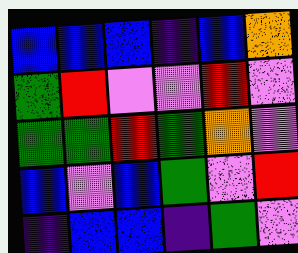[["blue", "blue", "blue", "indigo", "blue", "orange"], ["green", "red", "violet", "violet", "red", "violet"], ["green", "green", "red", "green", "orange", "violet"], ["blue", "violet", "blue", "green", "violet", "red"], ["indigo", "blue", "blue", "indigo", "green", "violet"]]